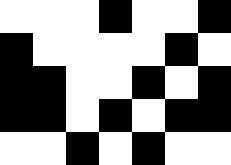[["white", "white", "white", "black", "white", "white", "black"], ["black", "white", "white", "white", "white", "black", "white"], ["black", "black", "white", "white", "black", "white", "black"], ["black", "black", "white", "black", "white", "black", "black"], ["white", "white", "black", "white", "black", "white", "white"]]